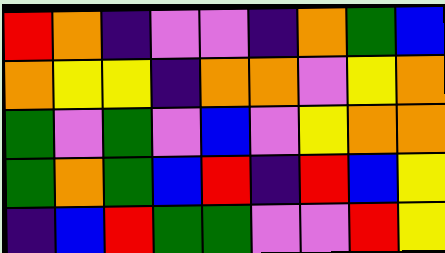[["red", "orange", "indigo", "violet", "violet", "indigo", "orange", "green", "blue"], ["orange", "yellow", "yellow", "indigo", "orange", "orange", "violet", "yellow", "orange"], ["green", "violet", "green", "violet", "blue", "violet", "yellow", "orange", "orange"], ["green", "orange", "green", "blue", "red", "indigo", "red", "blue", "yellow"], ["indigo", "blue", "red", "green", "green", "violet", "violet", "red", "yellow"]]